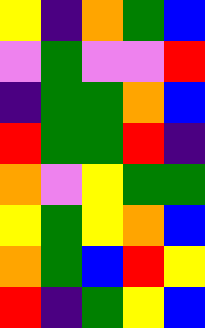[["yellow", "indigo", "orange", "green", "blue"], ["violet", "green", "violet", "violet", "red"], ["indigo", "green", "green", "orange", "blue"], ["red", "green", "green", "red", "indigo"], ["orange", "violet", "yellow", "green", "green"], ["yellow", "green", "yellow", "orange", "blue"], ["orange", "green", "blue", "red", "yellow"], ["red", "indigo", "green", "yellow", "blue"]]